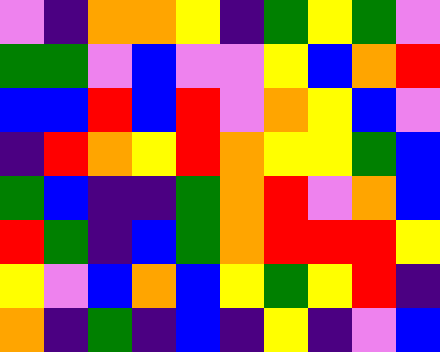[["violet", "indigo", "orange", "orange", "yellow", "indigo", "green", "yellow", "green", "violet"], ["green", "green", "violet", "blue", "violet", "violet", "yellow", "blue", "orange", "red"], ["blue", "blue", "red", "blue", "red", "violet", "orange", "yellow", "blue", "violet"], ["indigo", "red", "orange", "yellow", "red", "orange", "yellow", "yellow", "green", "blue"], ["green", "blue", "indigo", "indigo", "green", "orange", "red", "violet", "orange", "blue"], ["red", "green", "indigo", "blue", "green", "orange", "red", "red", "red", "yellow"], ["yellow", "violet", "blue", "orange", "blue", "yellow", "green", "yellow", "red", "indigo"], ["orange", "indigo", "green", "indigo", "blue", "indigo", "yellow", "indigo", "violet", "blue"]]